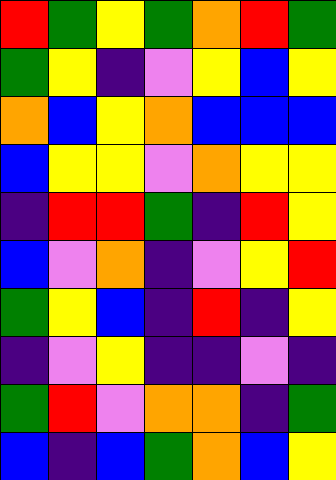[["red", "green", "yellow", "green", "orange", "red", "green"], ["green", "yellow", "indigo", "violet", "yellow", "blue", "yellow"], ["orange", "blue", "yellow", "orange", "blue", "blue", "blue"], ["blue", "yellow", "yellow", "violet", "orange", "yellow", "yellow"], ["indigo", "red", "red", "green", "indigo", "red", "yellow"], ["blue", "violet", "orange", "indigo", "violet", "yellow", "red"], ["green", "yellow", "blue", "indigo", "red", "indigo", "yellow"], ["indigo", "violet", "yellow", "indigo", "indigo", "violet", "indigo"], ["green", "red", "violet", "orange", "orange", "indigo", "green"], ["blue", "indigo", "blue", "green", "orange", "blue", "yellow"]]